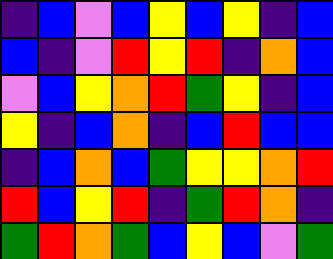[["indigo", "blue", "violet", "blue", "yellow", "blue", "yellow", "indigo", "blue"], ["blue", "indigo", "violet", "red", "yellow", "red", "indigo", "orange", "blue"], ["violet", "blue", "yellow", "orange", "red", "green", "yellow", "indigo", "blue"], ["yellow", "indigo", "blue", "orange", "indigo", "blue", "red", "blue", "blue"], ["indigo", "blue", "orange", "blue", "green", "yellow", "yellow", "orange", "red"], ["red", "blue", "yellow", "red", "indigo", "green", "red", "orange", "indigo"], ["green", "red", "orange", "green", "blue", "yellow", "blue", "violet", "green"]]